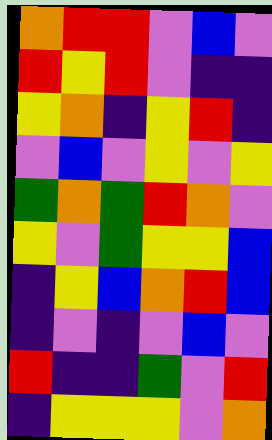[["orange", "red", "red", "violet", "blue", "violet"], ["red", "yellow", "red", "violet", "indigo", "indigo"], ["yellow", "orange", "indigo", "yellow", "red", "indigo"], ["violet", "blue", "violet", "yellow", "violet", "yellow"], ["green", "orange", "green", "red", "orange", "violet"], ["yellow", "violet", "green", "yellow", "yellow", "blue"], ["indigo", "yellow", "blue", "orange", "red", "blue"], ["indigo", "violet", "indigo", "violet", "blue", "violet"], ["red", "indigo", "indigo", "green", "violet", "red"], ["indigo", "yellow", "yellow", "yellow", "violet", "orange"]]